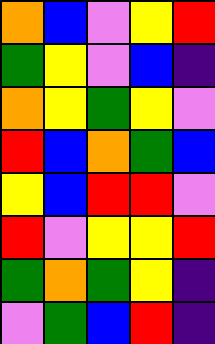[["orange", "blue", "violet", "yellow", "red"], ["green", "yellow", "violet", "blue", "indigo"], ["orange", "yellow", "green", "yellow", "violet"], ["red", "blue", "orange", "green", "blue"], ["yellow", "blue", "red", "red", "violet"], ["red", "violet", "yellow", "yellow", "red"], ["green", "orange", "green", "yellow", "indigo"], ["violet", "green", "blue", "red", "indigo"]]